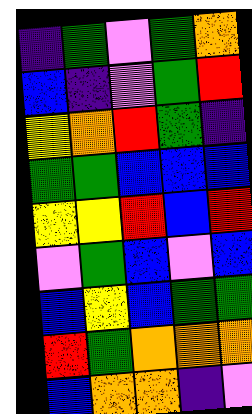[["indigo", "green", "violet", "green", "orange"], ["blue", "indigo", "violet", "green", "red"], ["yellow", "orange", "red", "green", "indigo"], ["green", "green", "blue", "blue", "blue"], ["yellow", "yellow", "red", "blue", "red"], ["violet", "green", "blue", "violet", "blue"], ["blue", "yellow", "blue", "green", "green"], ["red", "green", "orange", "orange", "orange"], ["blue", "orange", "orange", "indigo", "violet"]]